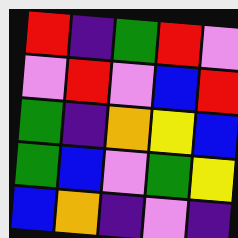[["red", "indigo", "green", "red", "violet"], ["violet", "red", "violet", "blue", "red"], ["green", "indigo", "orange", "yellow", "blue"], ["green", "blue", "violet", "green", "yellow"], ["blue", "orange", "indigo", "violet", "indigo"]]